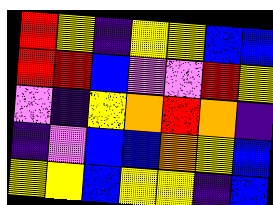[["red", "yellow", "indigo", "yellow", "yellow", "blue", "blue"], ["red", "red", "blue", "violet", "violet", "red", "yellow"], ["violet", "indigo", "yellow", "orange", "red", "orange", "indigo"], ["indigo", "violet", "blue", "blue", "orange", "yellow", "blue"], ["yellow", "yellow", "blue", "yellow", "yellow", "indigo", "blue"]]